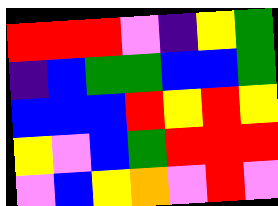[["red", "red", "red", "violet", "indigo", "yellow", "green"], ["indigo", "blue", "green", "green", "blue", "blue", "green"], ["blue", "blue", "blue", "red", "yellow", "red", "yellow"], ["yellow", "violet", "blue", "green", "red", "red", "red"], ["violet", "blue", "yellow", "orange", "violet", "red", "violet"]]